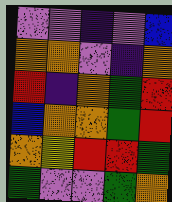[["violet", "violet", "indigo", "violet", "blue"], ["orange", "orange", "violet", "indigo", "orange"], ["red", "indigo", "orange", "green", "red"], ["blue", "orange", "orange", "green", "red"], ["orange", "yellow", "red", "red", "green"], ["green", "violet", "violet", "green", "orange"]]